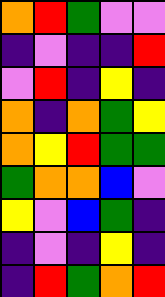[["orange", "red", "green", "violet", "violet"], ["indigo", "violet", "indigo", "indigo", "red"], ["violet", "red", "indigo", "yellow", "indigo"], ["orange", "indigo", "orange", "green", "yellow"], ["orange", "yellow", "red", "green", "green"], ["green", "orange", "orange", "blue", "violet"], ["yellow", "violet", "blue", "green", "indigo"], ["indigo", "violet", "indigo", "yellow", "indigo"], ["indigo", "red", "green", "orange", "red"]]